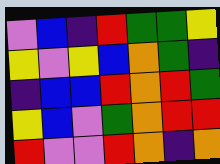[["violet", "blue", "indigo", "red", "green", "green", "yellow"], ["yellow", "violet", "yellow", "blue", "orange", "green", "indigo"], ["indigo", "blue", "blue", "red", "orange", "red", "green"], ["yellow", "blue", "violet", "green", "orange", "red", "red"], ["red", "violet", "violet", "red", "orange", "indigo", "orange"]]